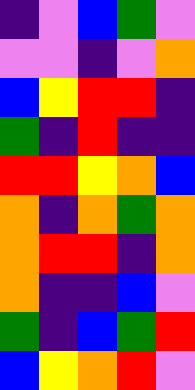[["indigo", "violet", "blue", "green", "violet"], ["violet", "violet", "indigo", "violet", "orange"], ["blue", "yellow", "red", "red", "indigo"], ["green", "indigo", "red", "indigo", "indigo"], ["red", "red", "yellow", "orange", "blue"], ["orange", "indigo", "orange", "green", "orange"], ["orange", "red", "red", "indigo", "orange"], ["orange", "indigo", "indigo", "blue", "violet"], ["green", "indigo", "blue", "green", "red"], ["blue", "yellow", "orange", "red", "violet"]]